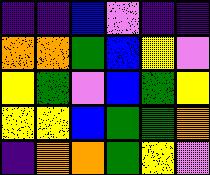[["indigo", "indigo", "blue", "violet", "indigo", "indigo"], ["orange", "orange", "green", "blue", "yellow", "violet"], ["yellow", "green", "violet", "blue", "green", "yellow"], ["yellow", "yellow", "blue", "green", "green", "orange"], ["indigo", "orange", "orange", "green", "yellow", "violet"]]